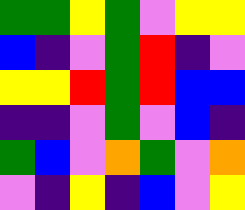[["green", "green", "yellow", "green", "violet", "yellow", "yellow"], ["blue", "indigo", "violet", "green", "red", "indigo", "violet"], ["yellow", "yellow", "red", "green", "red", "blue", "blue"], ["indigo", "indigo", "violet", "green", "violet", "blue", "indigo"], ["green", "blue", "violet", "orange", "green", "violet", "orange"], ["violet", "indigo", "yellow", "indigo", "blue", "violet", "yellow"]]